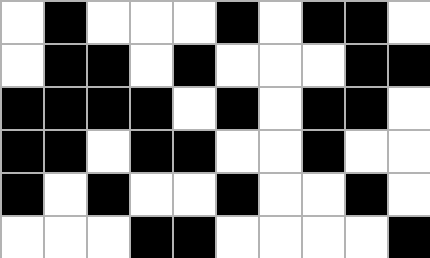[["white", "black", "white", "white", "white", "black", "white", "black", "black", "white"], ["white", "black", "black", "white", "black", "white", "white", "white", "black", "black"], ["black", "black", "black", "black", "white", "black", "white", "black", "black", "white"], ["black", "black", "white", "black", "black", "white", "white", "black", "white", "white"], ["black", "white", "black", "white", "white", "black", "white", "white", "black", "white"], ["white", "white", "white", "black", "black", "white", "white", "white", "white", "black"]]